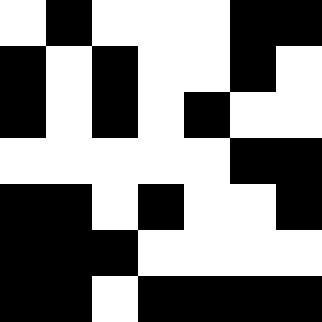[["white", "black", "white", "white", "white", "black", "black"], ["black", "white", "black", "white", "white", "black", "white"], ["black", "white", "black", "white", "black", "white", "white"], ["white", "white", "white", "white", "white", "black", "black"], ["black", "black", "white", "black", "white", "white", "black"], ["black", "black", "black", "white", "white", "white", "white"], ["black", "black", "white", "black", "black", "black", "black"]]